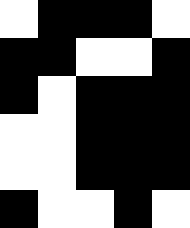[["white", "black", "black", "black", "white"], ["black", "black", "white", "white", "black"], ["black", "white", "black", "black", "black"], ["white", "white", "black", "black", "black"], ["white", "white", "black", "black", "black"], ["black", "white", "white", "black", "white"]]